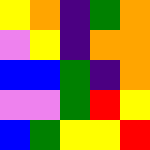[["yellow", "orange", "indigo", "green", "orange"], ["violet", "yellow", "indigo", "orange", "orange"], ["blue", "blue", "green", "indigo", "orange"], ["violet", "violet", "green", "red", "yellow"], ["blue", "green", "yellow", "yellow", "red"]]